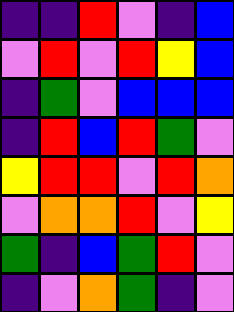[["indigo", "indigo", "red", "violet", "indigo", "blue"], ["violet", "red", "violet", "red", "yellow", "blue"], ["indigo", "green", "violet", "blue", "blue", "blue"], ["indigo", "red", "blue", "red", "green", "violet"], ["yellow", "red", "red", "violet", "red", "orange"], ["violet", "orange", "orange", "red", "violet", "yellow"], ["green", "indigo", "blue", "green", "red", "violet"], ["indigo", "violet", "orange", "green", "indigo", "violet"]]